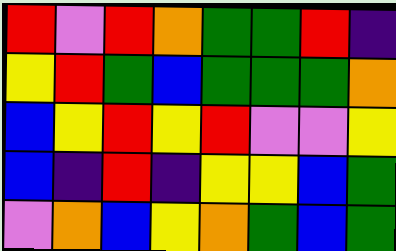[["red", "violet", "red", "orange", "green", "green", "red", "indigo"], ["yellow", "red", "green", "blue", "green", "green", "green", "orange"], ["blue", "yellow", "red", "yellow", "red", "violet", "violet", "yellow"], ["blue", "indigo", "red", "indigo", "yellow", "yellow", "blue", "green"], ["violet", "orange", "blue", "yellow", "orange", "green", "blue", "green"]]